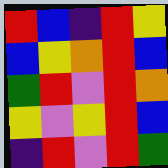[["red", "blue", "indigo", "red", "yellow"], ["blue", "yellow", "orange", "red", "blue"], ["green", "red", "violet", "red", "orange"], ["yellow", "violet", "yellow", "red", "blue"], ["indigo", "red", "violet", "red", "green"]]